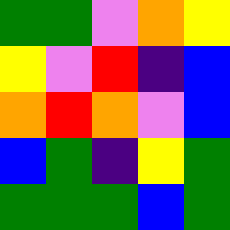[["green", "green", "violet", "orange", "yellow"], ["yellow", "violet", "red", "indigo", "blue"], ["orange", "red", "orange", "violet", "blue"], ["blue", "green", "indigo", "yellow", "green"], ["green", "green", "green", "blue", "green"]]